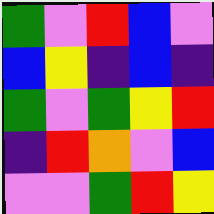[["green", "violet", "red", "blue", "violet"], ["blue", "yellow", "indigo", "blue", "indigo"], ["green", "violet", "green", "yellow", "red"], ["indigo", "red", "orange", "violet", "blue"], ["violet", "violet", "green", "red", "yellow"]]